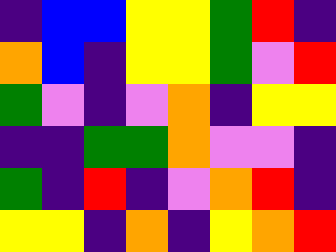[["indigo", "blue", "blue", "yellow", "yellow", "green", "red", "indigo"], ["orange", "blue", "indigo", "yellow", "yellow", "green", "violet", "red"], ["green", "violet", "indigo", "violet", "orange", "indigo", "yellow", "yellow"], ["indigo", "indigo", "green", "green", "orange", "violet", "violet", "indigo"], ["green", "indigo", "red", "indigo", "violet", "orange", "red", "indigo"], ["yellow", "yellow", "indigo", "orange", "indigo", "yellow", "orange", "red"]]